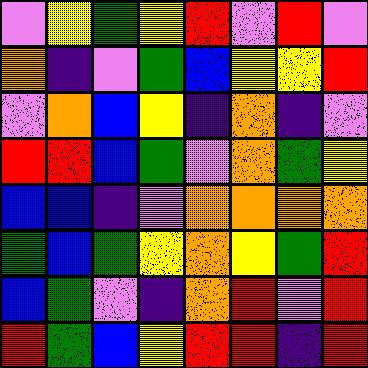[["violet", "yellow", "green", "yellow", "red", "violet", "red", "violet"], ["orange", "indigo", "violet", "green", "blue", "yellow", "yellow", "red"], ["violet", "orange", "blue", "yellow", "indigo", "orange", "indigo", "violet"], ["red", "red", "blue", "green", "violet", "orange", "green", "yellow"], ["blue", "blue", "indigo", "violet", "orange", "orange", "orange", "orange"], ["green", "blue", "green", "yellow", "orange", "yellow", "green", "red"], ["blue", "green", "violet", "indigo", "orange", "red", "violet", "red"], ["red", "green", "blue", "yellow", "red", "red", "indigo", "red"]]